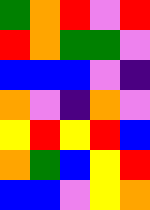[["green", "orange", "red", "violet", "red"], ["red", "orange", "green", "green", "violet"], ["blue", "blue", "blue", "violet", "indigo"], ["orange", "violet", "indigo", "orange", "violet"], ["yellow", "red", "yellow", "red", "blue"], ["orange", "green", "blue", "yellow", "red"], ["blue", "blue", "violet", "yellow", "orange"]]